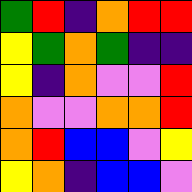[["green", "red", "indigo", "orange", "red", "red"], ["yellow", "green", "orange", "green", "indigo", "indigo"], ["yellow", "indigo", "orange", "violet", "violet", "red"], ["orange", "violet", "violet", "orange", "orange", "red"], ["orange", "red", "blue", "blue", "violet", "yellow"], ["yellow", "orange", "indigo", "blue", "blue", "violet"]]